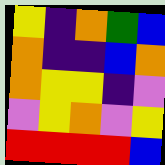[["yellow", "indigo", "orange", "green", "blue"], ["orange", "indigo", "indigo", "blue", "orange"], ["orange", "yellow", "yellow", "indigo", "violet"], ["violet", "yellow", "orange", "violet", "yellow"], ["red", "red", "red", "red", "blue"]]